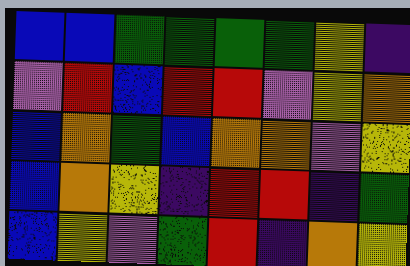[["blue", "blue", "green", "green", "green", "green", "yellow", "indigo"], ["violet", "red", "blue", "red", "red", "violet", "yellow", "orange"], ["blue", "orange", "green", "blue", "orange", "orange", "violet", "yellow"], ["blue", "orange", "yellow", "indigo", "red", "red", "indigo", "green"], ["blue", "yellow", "violet", "green", "red", "indigo", "orange", "yellow"]]